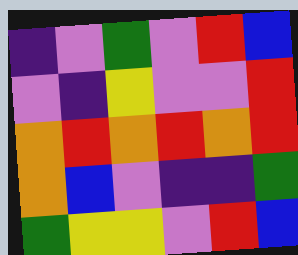[["indigo", "violet", "green", "violet", "red", "blue"], ["violet", "indigo", "yellow", "violet", "violet", "red"], ["orange", "red", "orange", "red", "orange", "red"], ["orange", "blue", "violet", "indigo", "indigo", "green"], ["green", "yellow", "yellow", "violet", "red", "blue"]]